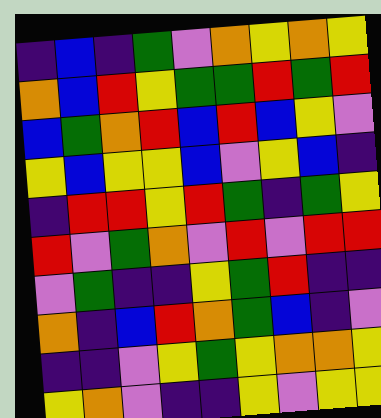[["indigo", "blue", "indigo", "green", "violet", "orange", "yellow", "orange", "yellow"], ["orange", "blue", "red", "yellow", "green", "green", "red", "green", "red"], ["blue", "green", "orange", "red", "blue", "red", "blue", "yellow", "violet"], ["yellow", "blue", "yellow", "yellow", "blue", "violet", "yellow", "blue", "indigo"], ["indigo", "red", "red", "yellow", "red", "green", "indigo", "green", "yellow"], ["red", "violet", "green", "orange", "violet", "red", "violet", "red", "red"], ["violet", "green", "indigo", "indigo", "yellow", "green", "red", "indigo", "indigo"], ["orange", "indigo", "blue", "red", "orange", "green", "blue", "indigo", "violet"], ["indigo", "indigo", "violet", "yellow", "green", "yellow", "orange", "orange", "yellow"], ["yellow", "orange", "violet", "indigo", "indigo", "yellow", "violet", "yellow", "yellow"]]